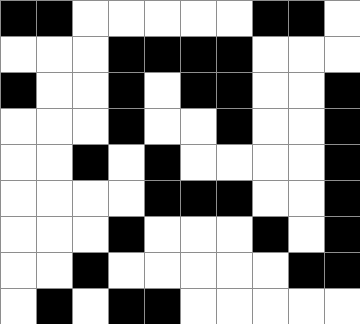[["black", "black", "white", "white", "white", "white", "white", "black", "black", "white"], ["white", "white", "white", "black", "black", "black", "black", "white", "white", "white"], ["black", "white", "white", "black", "white", "black", "black", "white", "white", "black"], ["white", "white", "white", "black", "white", "white", "black", "white", "white", "black"], ["white", "white", "black", "white", "black", "white", "white", "white", "white", "black"], ["white", "white", "white", "white", "black", "black", "black", "white", "white", "black"], ["white", "white", "white", "black", "white", "white", "white", "black", "white", "black"], ["white", "white", "black", "white", "white", "white", "white", "white", "black", "black"], ["white", "black", "white", "black", "black", "white", "white", "white", "white", "white"]]